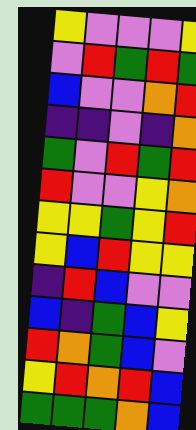[["yellow", "violet", "violet", "violet", "yellow"], ["violet", "red", "green", "red", "green"], ["blue", "violet", "violet", "orange", "red"], ["indigo", "indigo", "violet", "indigo", "orange"], ["green", "violet", "red", "green", "red"], ["red", "violet", "violet", "yellow", "orange"], ["yellow", "yellow", "green", "yellow", "red"], ["yellow", "blue", "red", "yellow", "yellow"], ["indigo", "red", "blue", "violet", "violet"], ["blue", "indigo", "green", "blue", "yellow"], ["red", "orange", "green", "blue", "violet"], ["yellow", "red", "orange", "red", "blue"], ["green", "green", "green", "orange", "blue"]]